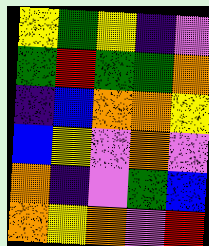[["yellow", "green", "yellow", "indigo", "violet"], ["green", "red", "green", "green", "orange"], ["indigo", "blue", "orange", "orange", "yellow"], ["blue", "yellow", "violet", "orange", "violet"], ["orange", "indigo", "violet", "green", "blue"], ["orange", "yellow", "orange", "violet", "red"]]